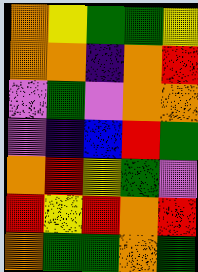[["orange", "yellow", "green", "green", "yellow"], ["orange", "orange", "indigo", "orange", "red"], ["violet", "green", "violet", "orange", "orange"], ["violet", "indigo", "blue", "red", "green"], ["orange", "red", "yellow", "green", "violet"], ["red", "yellow", "red", "orange", "red"], ["orange", "green", "green", "orange", "green"]]